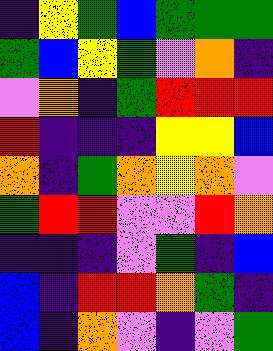[["indigo", "yellow", "green", "blue", "green", "green", "green"], ["green", "blue", "yellow", "green", "violet", "orange", "indigo"], ["violet", "orange", "indigo", "green", "red", "red", "red"], ["red", "indigo", "indigo", "indigo", "yellow", "yellow", "blue"], ["orange", "indigo", "green", "orange", "yellow", "orange", "violet"], ["green", "red", "red", "violet", "violet", "red", "orange"], ["indigo", "indigo", "indigo", "violet", "green", "indigo", "blue"], ["blue", "indigo", "red", "red", "orange", "green", "indigo"], ["blue", "indigo", "orange", "violet", "indigo", "violet", "green"]]